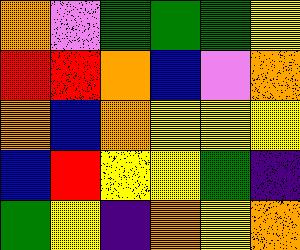[["orange", "violet", "green", "green", "green", "yellow"], ["red", "red", "orange", "blue", "violet", "orange"], ["orange", "blue", "orange", "yellow", "yellow", "yellow"], ["blue", "red", "yellow", "yellow", "green", "indigo"], ["green", "yellow", "indigo", "orange", "yellow", "orange"]]